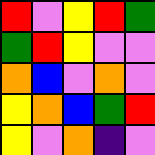[["red", "violet", "yellow", "red", "green"], ["green", "red", "yellow", "violet", "violet"], ["orange", "blue", "violet", "orange", "violet"], ["yellow", "orange", "blue", "green", "red"], ["yellow", "violet", "orange", "indigo", "violet"]]